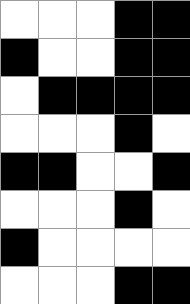[["white", "white", "white", "black", "black"], ["black", "white", "white", "black", "black"], ["white", "black", "black", "black", "black"], ["white", "white", "white", "black", "white"], ["black", "black", "white", "white", "black"], ["white", "white", "white", "black", "white"], ["black", "white", "white", "white", "white"], ["white", "white", "white", "black", "black"]]